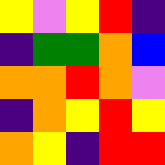[["yellow", "violet", "yellow", "red", "indigo"], ["indigo", "green", "green", "orange", "blue"], ["orange", "orange", "red", "orange", "violet"], ["indigo", "orange", "yellow", "red", "yellow"], ["orange", "yellow", "indigo", "red", "red"]]